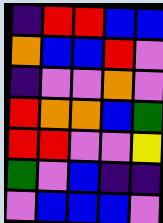[["indigo", "red", "red", "blue", "blue"], ["orange", "blue", "blue", "red", "violet"], ["indigo", "violet", "violet", "orange", "violet"], ["red", "orange", "orange", "blue", "green"], ["red", "red", "violet", "violet", "yellow"], ["green", "violet", "blue", "indigo", "indigo"], ["violet", "blue", "blue", "blue", "violet"]]